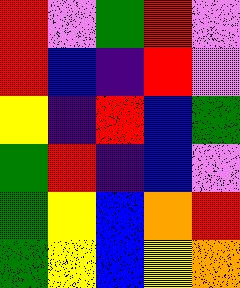[["red", "violet", "green", "red", "violet"], ["red", "blue", "indigo", "red", "violet"], ["yellow", "indigo", "red", "blue", "green"], ["green", "red", "indigo", "blue", "violet"], ["green", "yellow", "blue", "orange", "red"], ["green", "yellow", "blue", "yellow", "orange"]]